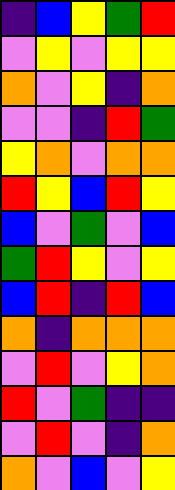[["indigo", "blue", "yellow", "green", "red"], ["violet", "yellow", "violet", "yellow", "yellow"], ["orange", "violet", "yellow", "indigo", "orange"], ["violet", "violet", "indigo", "red", "green"], ["yellow", "orange", "violet", "orange", "orange"], ["red", "yellow", "blue", "red", "yellow"], ["blue", "violet", "green", "violet", "blue"], ["green", "red", "yellow", "violet", "yellow"], ["blue", "red", "indigo", "red", "blue"], ["orange", "indigo", "orange", "orange", "orange"], ["violet", "red", "violet", "yellow", "orange"], ["red", "violet", "green", "indigo", "indigo"], ["violet", "red", "violet", "indigo", "orange"], ["orange", "violet", "blue", "violet", "yellow"]]